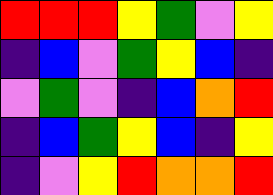[["red", "red", "red", "yellow", "green", "violet", "yellow"], ["indigo", "blue", "violet", "green", "yellow", "blue", "indigo"], ["violet", "green", "violet", "indigo", "blue", "orange", "red"], ["indigo", "blue", "green", "yellow", "blue", "indigo", "yellow"], ["indigo", "violet", "yellow", "red", "orange", "orange", "red"]]